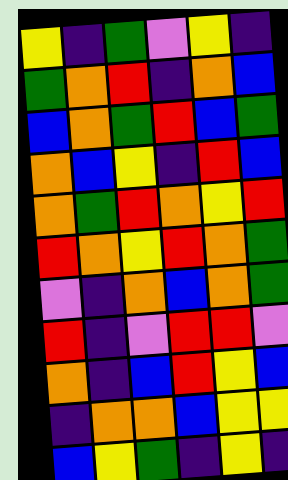[["yellow", "indigo", "green", "violet", "yellow", "indigo"], ["green", "orange", "red", "indigo", "orange", "blue"], ["blue", "orange", "green", "red", "blue", "green"], ["orange", "blue", "yellow", "indigo", "red", "blue"], ["orange", "green", "red", "orange", "yellow", "red"], ["red", "orange", "yellow", "red", "orange", "green"], ["violet", "indigo", "orange", "blue", "orange", "green"], ["red", "indigo", "violet", "red", "red", "violet"], ["orange", "indigo", "blue", "red", "yellow", "blue"], ["indigo", "orange", "orange", "blue", "yellow", "yellow"], ["blue", "yellow", "green", "indigo", "yellow", "indigo"]]